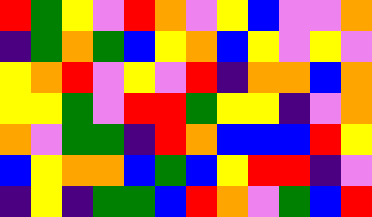[["red", "green", "yellow", "violet", "red", "orange", "violet", "yellow", "blue", "violet", "violet", "orange"], ["indigo", "green", "orange", "green", "blue", "yellow", "orange", "blue", "yellow", "violet", "yellow", "violet"], ["yellow", "orange", "red", "violet", "yellow", "violet", "red", "indigo", "orange", "orange", "blue", "orange"], ["yellow", "yellow", "green", "violet", "red", "red", "green", "yellow", "yellow", "indigo", "violet", "orange"], ["orange", "violet", "green", "green", "indigo", "red", "orange", "blue", "blue", "blue", "red", "yellow"], ["blue", "yellow", "orange", "orange", "blue", "green", "blue", "yellow", "red", "red", "indigo", "violet"], ["indigo", "yellow", "indigo", "green", "green", "blue", "red", "orange", "violet", "green", "blue", "red"]]